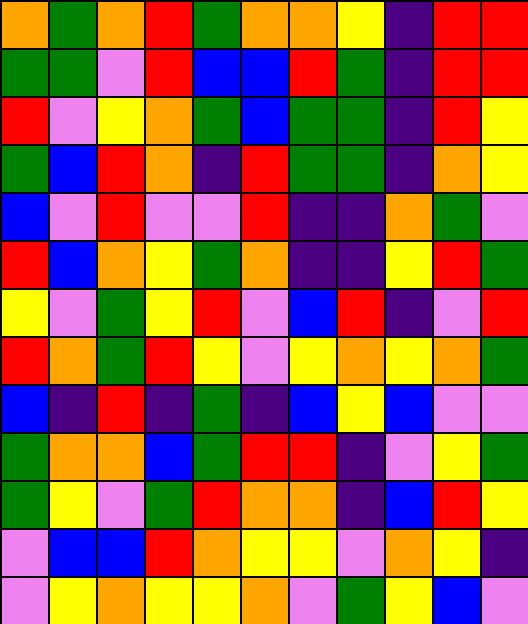[["orange", "green", "orange", "red", "green", "orange", "orange", "yellow", "indigo", "red", "red"], ["green", "green", "violet", "red", "blue", "blue", "red", "green", "indigo", "red", "red"], ["red", "violet", "yellow", "orange", "green", "blue", "green", "green", "indigo", "red", "yellow"], ["green", "blue", "red", "orange", "indigo", "red", "green", "green", "indigo", "orange", "yellow"], ["blue", "violet", "red", "violet", "violet", "red", "indigo", "indigo", "orange", "green", "violet"], ["red", "blue", "orange", "yellow", "green", "orange", "indigo", "indigo", "yellow", "red", "green"], ["yellow", "violet", "green", "yellow", "red", "violet", "blue", "red", "indigo", "violet", "red"], ["red", "orange", "green", "red", "yellow", "violet", "yellow", "orange", "yellow", "orange", "green"], ["blue", "indigo", "red", "indigo", "green", "indigo", "blue", "yellow", "blue", "violet", "violet"], ["green", "orange", "orange", "blue", "green", "red", "red", "indigo", "violet", "yellow", "green"], ["green", "yellow", "violet", "green", "red", "orange", "orange", "indigo", "blue", "red", "yellow"], ["violet", "blue", "blue", "red", "orange", "yellow", "yellow", "violet", "orange", "yellow", "indigo"], ["violet", "yellow", "orange", "yellow", "yellow", "orange", "violet", "green", "yellow", "blue", "violet"]]